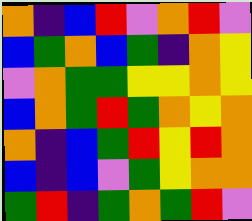[["orange", "indigo", "blue", "red", "violet", "orange", "red", "violet"], ["blue", "green", "orange", "blue", "green", "indigo", "orange", "yellow"], ["violet", "orange", "green", "green", "yellow", "yellow", "orange", "yellow"], ["blue", "orange", "green", "red", "green", "orange", "yellow", "orange"], ["orange", "indigo", "blue", "green", "red", "yellow", "red", "orange"], ["blue", "indigo", "blue", "violet", "green", "yellow", "orange", "orange"], ["green", "red", "indigo", "green", "orange", "green", "red", "violet"]]